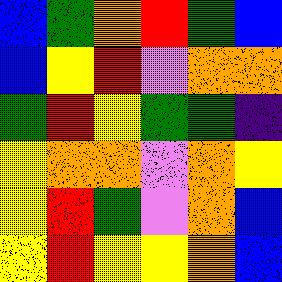[["blue", "green", "orange", "red", "green", "blue"], ["blue", "yellow", "red", "violet", "orange", "orange"], ["green", "red", "yellow", "green", "green", "indigo"], ["yellow", "orange", "orange", "violet", "orange", "yellow"], ["yellow", "red", "green", "violet", "orange", "blue"], ["yellow", "red", "yellow", "yellow", "orange", "blue"]]